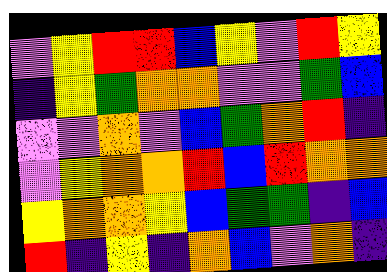[["violet", "yellow", "red", "red", "blue", "yellow", "violet", "red", "yellow"], ["indigo", "yellow", "green", "orange", "orange", "violet", "violet", "green", "blue"], ["violet", "violet", "orange", "violet", "blue", "green", "orange", "red", "indigo"], ["violet", "yellow", "orange", "orange", "red", "blue", "red", "orange", "orange"], ["yellow", "orange", "orange", "yellow", "blue", "green", "green", "indigo", "blue"], ["red", "indigo", "yellow", "indigo", "orange", "blue", "violet", "orange", "indigo"]]